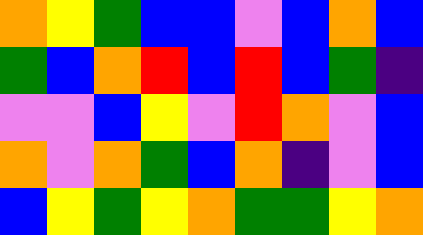[["orange", "yellow", "green", "blue", "blue", "violet", "blue", "orange", "blue"], ["green", "blue", "orange", "red", "blue", "red", "blue", "green", "indigo"], ["violet", "violet", "blue", "yellow", "violet", "red", "orange", "violet", "blue"], ["orange", "violet", "orange", "green", "blue", "orange", "indigo", "violet", "blue"], ["blue", "yellow", "green", "yellow", "orange", "green", "green", "yellow", "orange"]]